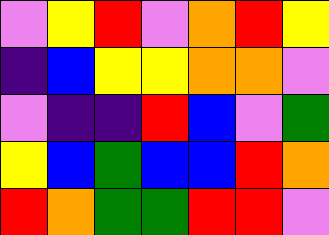[["violet", "yellow", "red", "violet", "orange", "red", "yellow"], ["indigo", "blue", "yellow", "yellow", "orange", "orange", "violet"], ["violet", "indigo", "indigo", "red", "blue", "violet", "green"], ["yellow", "blue", "green", "blue", "blue", "red", "orange"], ["red", "orange", "green", "green", "red", "red", "violet"]]